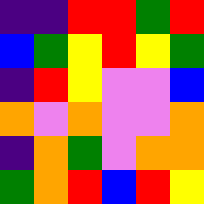[["indigo", "indigo", "red", "red", "green", "red"], ["blue", "green", "yellow", "red", "yellow", "green"], ["indigo", "red", "yellow", "violet", "violet", "blue"], ["orange", "violet", "orange", "violet", "violet", "orange"], ["indigo", "orange", "green", "violet", "orange", "orange"], ["green", "orange", "red", "blue", "red", "yellow"]]